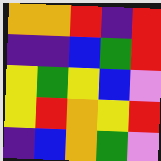[["orange", "orange", "red", "indigo", "red"], ["indigo", "indigo", "blue", "green", "red"], ["yellow", "green", "yellow", "blue", "violet"], ["yellow", "red", "orange", "yellow", "red"], ["indigo", "blue", "orange", "green", "violet"]]